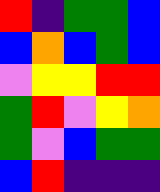[["red", "indigo", "green", "green", "blue"], ["blue", "orange", "blue", "green", "blue"], ["violet", "yellow", "yellow", "red", "red"], ["green", "red", "violet", "yellow", "orange"], ["green", "violet", "blue", "green", "green"], ["blue", "red", "indigo", "indigo", "indigo"]]